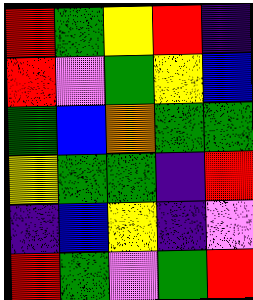[["red", "green", "yellow", "red", "indigo"], ["red", "violet", "green", "yellow", "blue"], ["green", "blue", "orange", "green", "green"], ["yellow", "green", "green", "indigo", "red"], ["indigo", "blue", "yellow", "indigo", "violet"], ["red", "green", "violet", "green", "red"]]